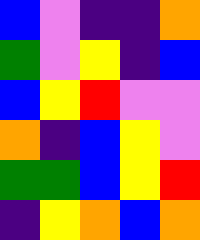[["blue", "violet", "indigo", "indigo", "orange"], ["green", "violet", "yellow", "indigo", "blue"], ["blue", "yellow", "red", "violet", "violet"], ["orange", "indigo", "blue", "yellow", "violet"], ["green", "green", "blue", "yellow", "red"], ["indigo", "yellow", "orange", "blue", "orange"]]